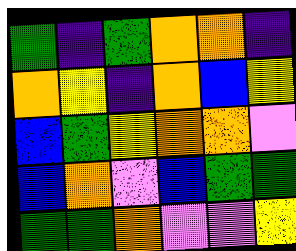[["green", "indigo", "green", "orange", "orange", "indigo"], ["orange", "yellow", "indigo", "orange", "blue", "yellow"], ["blue", "green", "yellow", "orange", "orange", "violet"], ["blue", "orange", "violet", "blue", "green", "green"], ["green", "green", "orange", "violet", "violet", "yellow"]]